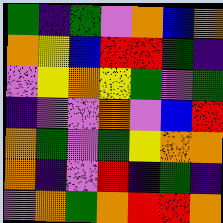[["green", "indigo", "green", "violet", "orange", "blue", "orange"], ["orange", "yellow", "blue", "red", "red", "green", "indigo"], ["violet", "yellow", "orange", "yellow", "green", "violet", "green"], ["indigo", "violet", "violet", "orange", "violet", "blue", "red"], ["orange", "green", "violet", "green", "yellow", "orange", "orange"], ["orange", "indigo", "violet", "red", "indigo", "green", "indigo"], ["violet", "orange", "green", "orange", "red", "red", "orange"]]